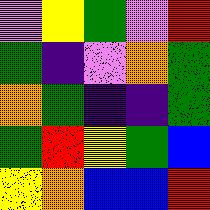[["violet", "yellow", "green", "violet", "red"], ["green", "indigo", "violet", "orange", "green"], ["orange", "green", "indigo", "indigo", "green"], ["green", "red", "yellow", "green", "blue"], ["yellow", "orange", "blue", "blue", "red"]]